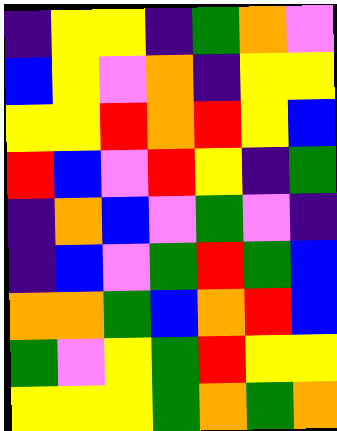[["indigo", "yellow", "yellow", "indigo", "green", "orange", "violet"], ["blue", "yellow", "violet", "orange", "indigo", "yellow", "yellow"], ["yellow", "yellow", "red", "orange", "red", "yellow", "blue"], ["red", "blue", "violet", "red", "yellow", "indigo", "green"], ["indigo", "orange", "blue", "violet", "green", "violet", "indigo"], ["indigo", "blue", "violet", "green", "red", "green", "blue"], ["orange", "orange", "green", "blue", "orange", "red", "blue"], ["green", "violet", "yellow", "green", "red", "yellow", "yellow"], ["yellow", "yellow", "yellow", "green", "orange", "green", "orange"]]